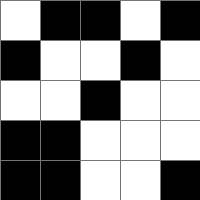[["white", "black", "black", "white", "black"], ["black", "white", "white", "black", "white"], ["white", "white", "black", "white", "white"], ["black", "black", "white", "white", "white"], ["black", "black", "white", "white", "black"]]